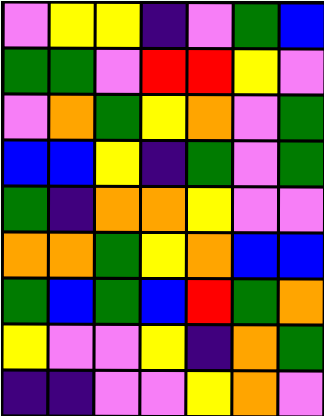[["violet", "yellow", "yellow", "indigo", "violet", "green", "blue"], ["green", "green", "violet", "red", "red", "yellow", "violet"], ["violet", "orange", "green", "yellow", "orange", "violet", "green"], ["blue", "blue", "yellow", "indigo", "green", "violet", "green"], ["green", "indigo", "orange", "orange", "yellow", "violet", "violet"], ["orange", "orange", "green", "yellow", "orange", "blue", "blue"], ["green", "blue", "green", "blue", "red", "green", "orange"], ["yellow", "violet", "violet", "yellow", "indigo", "orange", "green"], ["indigo", "indigo", "violet", "violet", "yellow", "orange", "violet"]]